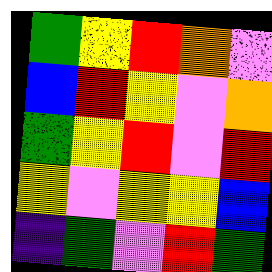[["green", "yellow", "red", "orange", "violet"], ["blue", "red", "yellow", "violet", "orange"], ["green", "yellow", "red", "violet", "red"], ["yellow", "violet", "yellow", "yellow", "blue"], ["indigo", "green", "violet", "red", "green"]]